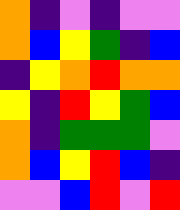[["orange", "indigo", "violet", "indigo", "violet", "violet"], ["orange", "blue", "yellow", "green", "indigo", "blue"], ["indigo", "yellow", "orange", "red", "orange", "orange"], ["yellow", "indigo", "red", "yellow", "green", "blue"], ["orange", "indigo", "green", "green", "green", "violet"], ["orange", "blue", "yellow", "red", "blue", "indigo"], ["violet", "violet", "blue", "red", "violet", "red"]]